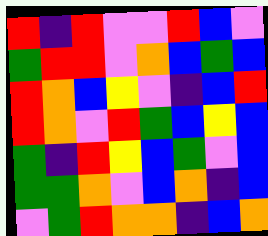[["red", "indigo", "red", "violet", "violet", "red", "blue", "violet"], ["green", "red", "red", "violet", "orange", "blue", "green", "blue"], ["red", "orange", "blue", "yellow", "violet", "indigo", "blue", "red"], ["red", "orange", "violet", "red", "green", "blue", "yellow", "blue"], ["green", "indigo", "red", "yellow", "blue", "green", "violet", "blue"], ["green", "green", "orange", "violet", "blue", "orange", "indigo", "blue"], ["violet", "green", "red", "orange", "orange", "indigo", "blue", "orange"]]